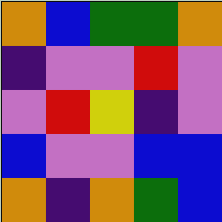[["orange", "blue", "green", "green", "orange"], ["indigo", "violet", "violet", "red", "violet"], ["violet", "red", "yellow", "indigo", "violet"], ["blue", "violet", "violet", "blue", "blue"], ["orange", "indigo", "orange", "green", "blue"]]